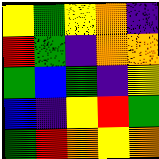[["yellow", "green", "yellow", "orange", "indigo"], ["red", "green", "indigo", "orange", "orange"], ["green", "blue", "green", "indigo", "yellow"], ["blue", "indigo", "yellow", "red", "green"], ["green", "red", "orange", "yellow", "orange"]]